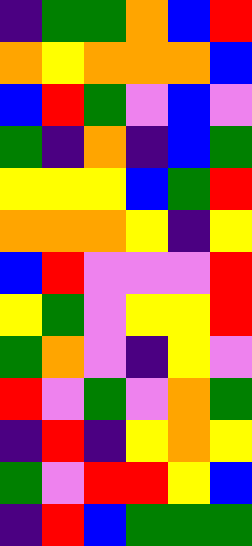[["indigo", "green", "green", "orange", "blue", "red"], ["orange", "yellow", "orange", "orange", "orange", "blue"], ["blue", "red", "green", "violet", "blue", "violet"], ["green", "indigo", "orange", "indigo", "blue", "green"], ["yellow", "yellow", "yellow", "blue", "green", "red"], ["orange", "orange", "orange", "yellow", "indigo", "yellow"], ["blue", "red", "violet", "violet", "violet", "red"], ["yellow", "green", "violet", "yellow", "yellow", "red"], ["green", "orange", "violet", "indigo", "yellow", "violet"], ["red", "violet", "green", "violet", "orange", "green"], ["indigo", "red", "indigo", "yellow", "orange", "yellow"], ["green", "violet", "red", "red", "yellow", "blue"], ["indigo", "red", "blue", "green", "green", "green"]]